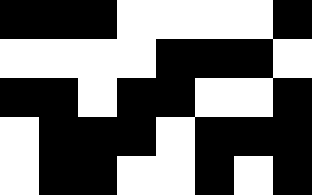[["black", "black", "black", "white", "white", "white", "white", "black"], ["white", "white", "white", "white", "black", "black", "black", "white"], ["black", "black", "white", "black", "black", "white", "white", "black"], ["white", "black", "black", "black", "white", "black", "black", "black"], ["white", "black", "black", "white", "white", "black", "white", "black"]]